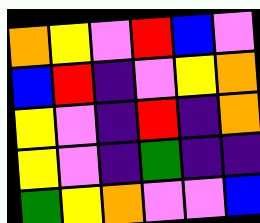[["orange", "yellow", "violet", "red", "blue", "violet"], ["blue", "red", "indigo", "violet", "yellow", "orange"], ["yellow", "violet", "indigo", "red", "indigo", "orange"], ["yellow", "violet", "indigo", "green", "indigo", "indigo"], ["green", "yellow", "orange", "violet", "violet", "blue"]]